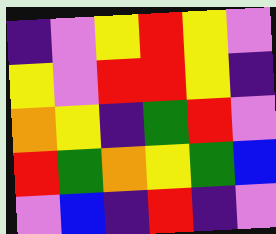[["indigo", "violet", "yellow", "red", "yellow", "violet"], ["yellow", "violet", "red", "red", "yellow", "indigo"], ["orange", "yellow", "indigo", "green", "red", "violet"], ["red", "green", "orange", "yellow", "green", "blue"], ["violet", "blue", "indigo", "red", "indigo", "violet"]]